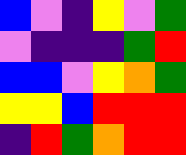[["blue", "violet", "indigo", "yellow", "violet", "green"], ["violet", "indigo", "indigo", "indigo", "green", "red"], ["blue", "blue", "violet", "yellow", "orange", "green"], ["yellow", "yellow", "blue", "red", "red", "red"], ["indigo", "red", "green", "orange", "red", "red"]]